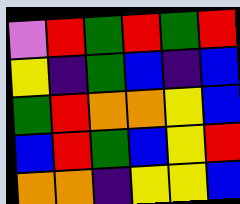[["violet", "red", "green", "red", "green", "red"], ["yellow", "indigo", "green", "blue", "indigo", "blue"], ["green", "red", "orange", "orange", "yellow", "blue"], ["blue", "red", "green", "blue", "yellow", "red"], ["orange", "orange", "indigo", "yellow", "yellow", "blue"]]